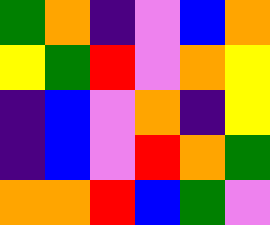[["green", "orange", "indigo", "violet", "blue", "orange"], ["yellow", "green", "red", "violet", "orange", "yellow"], ["indigo", "blue", "violet", "orange", "indigo", "yellow"], ["indigo", "blue", "violet", "red", "orange", "green"], ["orange", "orange", "red", "blue", "green", "violet"]]